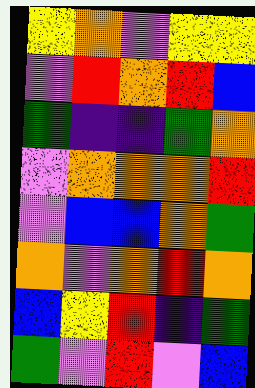[["yellow", "orange", "violet", "yellow", "yellow"], ["violet", "red", "orange", "red", "blue"], ["green", "indigo", "indigo", "green", "orange"], ["violet", "orange", "orange", "orange", "red"], ["violet", "blue", "blue", "orange", "green"], ["orange", "violet", "orange", "red", "orange"], ["blue", "yellow", "red", "indigo", "green"], ["green", "violet", "red", "violet", "blue"]]